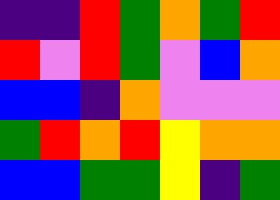[["indigo", "indigo", "red", "green", "orange", "green", "red"], ["red", "violet", "red", "green", "violet", "blue", "orange"], ["blue", "blue", "indigo", "orange", "violet", "violet", "violet"], ["green", "red", "orange", "red", "yellow", "orange", "orange"], ["blue", "blue", "green", "green", "yellow", "indigo", "green"]]